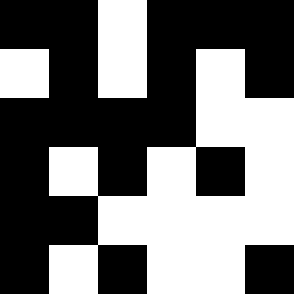[["black", "black", "white", "black", "black", "black"], ["white", "black", "white", "black", "white", "black"], ["black", "black", "black", "black", "white", "white"], ["black", "white", "black", "white", "black", "white"], ["black", "black", "white", "white", "white", "white"], ["black", "white", "black", "white", "white", "black"]]